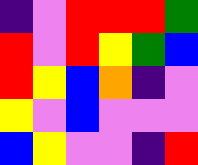[["indigo", "violet", "red", "red", "red", "green"], ["red", "violet", "red", "yellow", "green", "blue"], ["red", "yellow", "blue", "orange", "indigo", "violet"], ["yellow", "violet", "blue", "violet", "violet", "violet"], ["blue", "yellow", "violet", "violet", "indigo", "red"]]